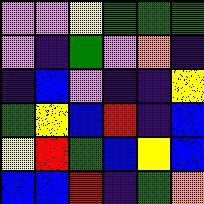[["violet", "violet", "yellow", "green", "green", "green"], ["violet", "indigo", "green", "violet", "orange", "indigo"], ["indigo", "blue", "violet", "indigo", "indigo", "yellow"], ["green", "yellow", "blue", "red", "indigo", "blue"], ["yellow", "red", "green", "blue", "yellow", "blue"], ["blue", "blue", "red", "indigo", "green", "orange"]]